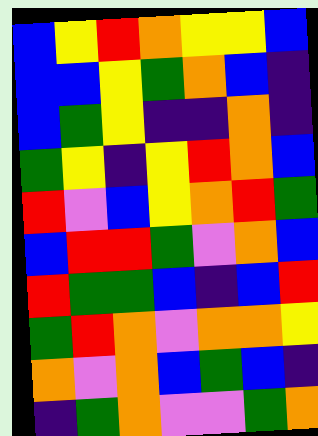[["blue", "yellow", "red", "orange", "yellow", "yellow", "blue"], ["blue", "blue", "yellow", "green", "orange", "blue", "indigo"], ["blue", "green", "yellow", "indigo", "indigo", "orange", "indigo"], ["green", "yellow", "indigo", "yellow", "red", "orange", "blue"], ["red", "violet", "blue", "yellow", "orange", "red", "green"], ["blue", "red", "red", "green", "violet", "orange", "blue"], ["red", "green", "green", "blue", "indigo", "blue", "red"], ["green", "red", "orange", "violet", "orange", "orange", "yellow"], ["orange", "violet", "orange", "blue", "green", "blue", "indigo"], ["indigo", "green", "orange", "violet", "violet", "green", "orange"]]